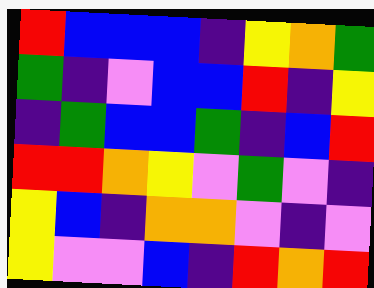[["red", "blue", "blue", "blue", "indigo", "yellow", "orange", "green"], ["green", "indigo", "violet", "blue", "blue", "red", "indigo", "yellow"], ["indigo", "green", "blue", "blue", "green", "indigo", "blue", "red"], ["red", "red", "orange", "yellow", "violet", "green", "violet", "indigo"], ["yellow", "blue", "indigo", "orange", "orange", "violet", "indigo", "violet"], ["yellow", "violet", "violet", "blue", "indigo", "red", "orange", "red"]]